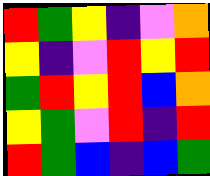[["red", "green", "yellow", "indigo", "violet", "orange"], ["yellow", "indigo", "violet", "red", "yellow", "red"], ["green", "red", "yellow", "red", "blue", "orange"], ["yellow", "green", "violet", "red", "indigo", "red"], ["red", "green", "blue", "indigo", "blue", "green"]]